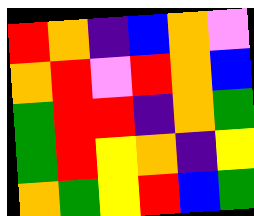[["red", "orange", "indigo", "blue", "orange", "violet"], ["orange", "red", "violet", "red", "orange", "blue"], ["green", "red", "red", "indigo", "orange", "green"], ["green", "red", "yellow", "orange", "indigo", "yellow"], ["orange", "green", "yellow", "red", "blue", "green"]]